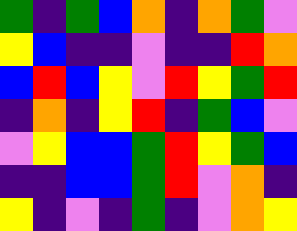[["green", "indigo", "green", "blue", "orange", "indigo", "orange", "green", "violet"], ["yellow", "blue", "indigo", "indigo", "violet", "indigo", "indigo", "red", "orange"], ["blue", "red", "blue", "yellow", "violet", "red", "yellow", "green", "red"], ["indigo", "orange", "indigo", "yellow", "red", "indigo", "green", "blue", "violet"], ["violet", "yellow", "blue", "blue", "green", "red", "yellow", "green", "blue"], ["indigo", "indigo", "blue", "blue", "green", "red", "violet", "orange", "indigo"], ["yellow", "indigo", "violet", "indigo", "green", "indigo", "violet", "orange", "yellow"]]